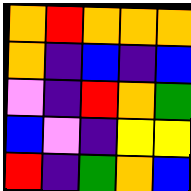[["orange", "red", "orange", "orange", "orange"], ["orange", "indigo", "blue", "indigo", "blue"], ["violet", "indigo", "red", "orange", "green"], ["blue", "violet", "indigo", "yellow", "yellow"], ["red", "indigo", "green", "orange", "blue"]]